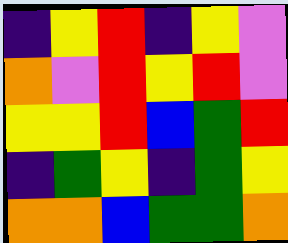[["indigo", "yellow", "red", "indigo", "yellow", "violet"], ["orange", "violet", "red", "yellow", "red", "violet"], ["yellow", "yellow", "red", "blue", "green", "red"], ["indigo", "green", "yellow", "indigo", "green", "yellow"], ["orange", "orange", "blue", "green", "green", "orange"]]